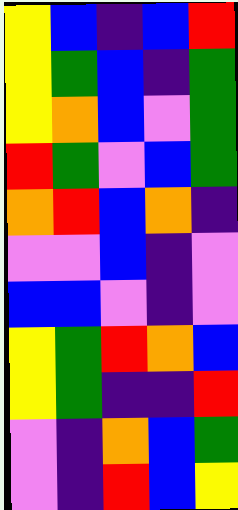[["yellow", "blue", "indigo", "blue", "red"], ["yellow", "green", "blue", "indigo", "green"], ["yellow", "orange", "blue", "violet", "green"], ["red", "green", "violet", "blue", "green"], ["orange", "red", "blue", "orange", "indigo"], ["violet", "violet", "blue", "indigo", "violet"], ["blue", "blue", "violet", "indigo", "violet"], ["yellow", "green", "red", "orange", "blue"], ["yellow", "green", "indigo", "indigo", "red"], ["violet", "indigo", "orange", "blue", "green"], ["violet", "indigo", "red", "blue", "yellow"]]